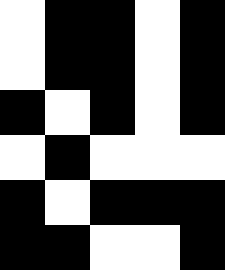[["white", "black", "black", "white", "black"], ["white", "black", "black", "white", "black"], ["black", "white", "black", "white", "black"], ["white", "black", "white", "white", "white"], ["black", "white", "black", "black", "black"], ["black", "black", "white", "white", "black"]]